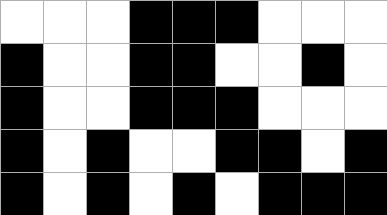[["white", "white", "white", "black", "black", "black", "white", "white", "white"], ["black", "white", "white", "black", "black", "white", "white", "black", "white"], ["black", "white", "white", "black", "black", "black", "white", "white", "white"], ["black", "white", "black", "white", "white", "black", "black", "white", "black"], ["black", "white", "black", "white", "black", "white", "black", "black", "black"]]